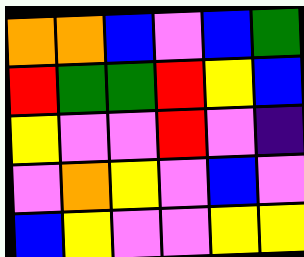[["orange", "orange", "blue", "violet", "blue", "green"], ["red", "green", "green", "red", "yellow", "blue"], ["yellow", "violet", "violet", "red", "violet", "indigo"], ["violet", "orange", "yellow", "violet", "blue", "violet"], ["blue", "yellow", "violet", "violet", "yellow", "yellow"]]